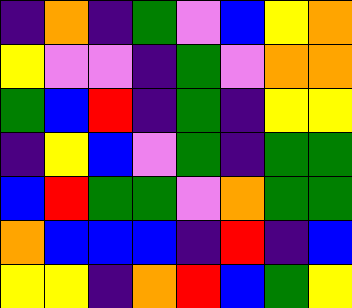[["indigo", "orange", "indigo", "green", "violet", "blue", "yellow", "orange"], ["yellow", "violet", "violet", "indigo", "green", "violet", "orange", "orange"], ["green", "blue", "red", "indigo", "green", "indigo", "yellow", "yellow"], ["indigo", "yellow", "blue", "violet", "green", "indigo", "green", "green"], ["blue", "red", "green", "green", "violet", "orange", "green", "green"], ["orange", "blue", "blue", "blue", "indigo", "red", "indigo", "blue"], ["yellow", "yellow", "indigo", "orange", "red", "blue", "green", "yellow"]]